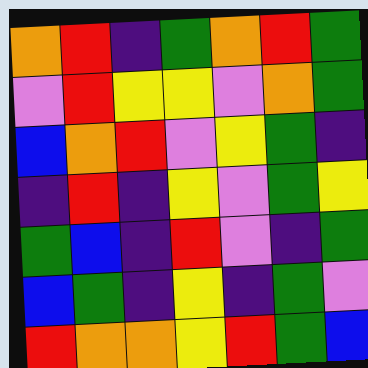[["orange", "red", "indigo", "green", "orange", "red", "green"], ["violet", "red", "yellow", "yellow", "violet", "orange", "green"], ["blue", "orange", "red", "violet", "yellow", "green", "indigo"], ["indigo", "red", "indigo", "yellow", "violet", "green", "yellow"], ["green", "blue", "indigo", "red", "violet", "indigo", "green"], ["blue", "green", "indigo", "yellow", "indigo", "green", "violet"], ["red", "orange", "orange", "yellow", "red", "green", "blue"]]